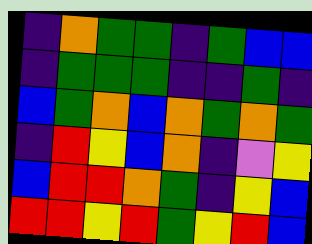[["indigo", "orange", "green", "green", "indigo", "green", "blue", "blue"], ["indigo", "green", "green", "green", "indigo", "indigo", "green", "indigo"], ["blue", "green", "orange", "blue", "orange", "green", "orange", "green"], ["indigo", "red", "yellow", "blue", "orange", "indigo", "violet", "yellow"], ["blue", "red", "red", "orange", "green", "indigo", "yellow", "blue"], ["red", "red", "yellow", "red", "green", "yellow", "red", "blue"]]